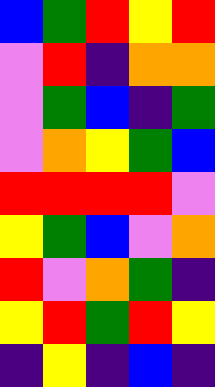[["blue", "green", "red", "yellow", "red"], ["violet", "red", "indigo", "orange", "orange"], ["violet", "green", "blue", "indigo", "green"], ["violet", "orange", "yellow", "green", "blue"], ["red", "red", "red", "red", "violet"], ["yellow", "green", "blue", "violet", "orange"], ["red", "violet", "orange", "green", "indigo"], ["yellow", "red", "green", "red", "yellow"], ["indigo", "yellow", "indigo", "blue", "indigo"]]